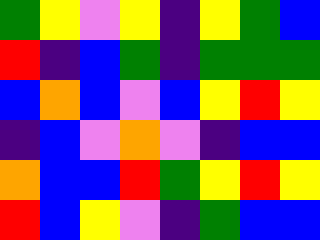[["green", "yellow", "violet", "yellow", "indigo", "yellow", "green", "blue"], ["red", "indigo", "blue", "green", "indigo", "green", "green", "green"], ["blue", "orange", "blue", "violet", "blue", "yellow", "red", "yellow"], ["indigo", "blue", "violet", "orange", "violet", "indigo", "blue", "blue"], ["orange", "blue", "blue", "red", "green", "yellow", "red", "yellow"], ["red", "blue", "yellow", "violet", "indigo", "green", "blue", "blue"]]